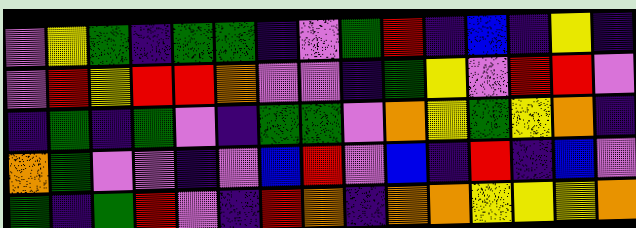[["violet", "yellow", "green", "indigo", "green", "green", "indigo", "violet", "green", "red", "indigo", "blue", "indigo", "yellow", "indigo"], ["violet", "red", "yellow", "red", "red", "orange", "violet", "violet", "indigo", "green", "yellow", "violet", "red", "red", "violet"], ["indigo", "green", "indigo", "green", "violet", "indigo", "green", "green", "violet", "orange", "yellow", "green", "yellow", "orange", "indigo"], ["orange", "green", "violet", "violet", "indigo", "violet", "blue", "red", "violet", "blue", "indigo", "red", "indigo", "blue", "violet"], ["green", "indigo", "green", "red", "violet", "indigo", "red", "orange", "indigo", "orange", "orange", "yellow", "yellow", "yellow", "orange"]]